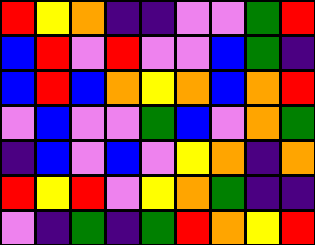[["red", "yellow", "orange", "indigo", "indigo", "violet", "violet", "green", "red"], ["blue", "red", "violet", "red", "violet", "violet", "blue", "green", "indigo"], ["blue", "red", "blue", "orange", "yellow", "orange", "blue", "orange", "red"], ["violet", "blue", "violet", "violet", "green", "blue", "violet", "orange", "green"], ["indigo", "blue", "violet", "blue", "violet", "yellow", "orange", "indigo", "orange"], ["red", "yellow", "red", "violet", "yellow", "orange", "green", "indigo", "indigo"], ["violet", "indigo", "green", "indigo", "green", "red", "orange", "yellow", "red"]]